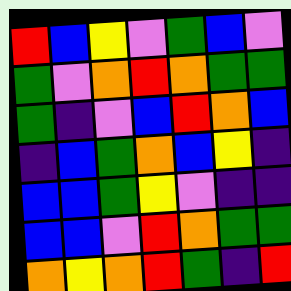[["red", "blue", "yellow", "violet", "green", "blue", "violet"], ["green", "violet", "orange", "red", "orange", "green", "green"], ["green", "indigo", "violet", "blue", "red", "orange", "blue"], ["indigo", "blue", "green", "orange", "blue", "yellow", "indigo"], ["blue", "blue", "green", "yellow", "violet", "indigo", "indigo"], ["blue", "blue", "violet", "red", "orange", "green", "green"], ["orange", "yellow", "orange", "red", "green", "indigo", "red"]]